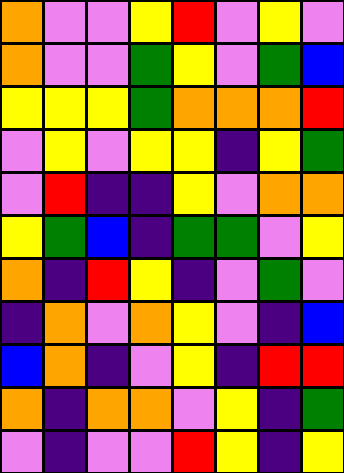[["orange", "violet", "violet", "yellow", "red", "violet", "yellow", "violet"], ["orange", "violet", "violet", "green", "yellow", "violet", "green", "blue"], ["yellow", "yellow", "yellow", "green", "orange", "orange", "orange", "red"], ["violet", "yellow", "violet", "yellow", "yellow", "indigo", "yellow", "green"], ["violet", "red", "indigo", "indigo", "yellow", "violet", "orange", "orange"], ["yellow", "green", "blue", "indigo", "green", "green", "violet", "yellow"], ["orange", "indigo", "red", "yellow", "indigo", "violet", "green", "violet"], ["indigo", "orange", "violet", "orange", "yellow", "violet", "indigo", "blue"], ["blue", "orange", "indigo", "violet", "yellow", "indigo", "red", "red"], ["orange", "indigo", "orange", "orange", "violet", "yellow", "indigo", "green"], ["violet", "indigo", "violet", "violet", "red", "yellow", "indigo", "yellow"]]